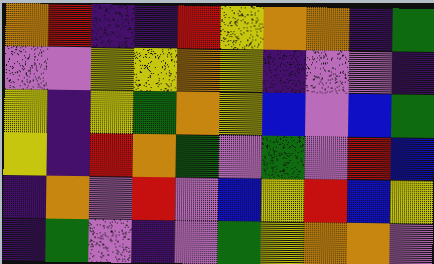[["orange", "red", "indigo", "indigo", "red", "yellow", "orange", "orange", "indigo", "green"], ["violet", "violet", "yellow", "yellow", "orange", "yellow", "indigo", "violet", "violet", "indigo"], ["yellow", "indigo", "yellow", "green", "orange", "yellow", "blue", "violet", "blue", "green"], ["yellow", "indigo", "red", "orange", "green", "violet", "green", "violet", "red", "blue"], ["indigo", "orange", "violet", "red", "violet", "blue", "yellow", "red", "blue", "yellow"], ["indigo", "green", "violet", "indigo", "violet", "green", "yellow", "orange", "orange", "violet"]]